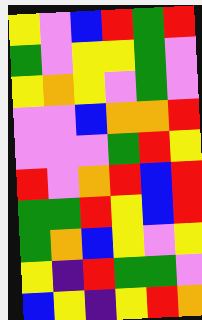[["yellow", "violet", "blue", "red", "green", "red"], ["green", "violet", "yellow", "yellow", "green", "violet"], ["yellow", "orange", "yellow", "violet", "green", "violet"], ["violet", "violet", "blue", "orange", "orange", "red"], ["violet", "violet", "violet", "green", "red", "yellow"], ["red", "violet", "orange", "red", "blue", "red"], ["green", "green", "red", "yellow", "blue", "red"], ["green", "orange", "blue", "yellow", "violet", "yellow"], ["yellow", "indigo", "red", "green", "green", "violet"], ["blue", "yellow", "indigo", "yellow", "red", "orange"]]